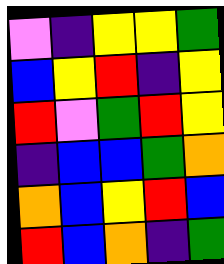[["violet", "indigo", "yellow", "yellow", "green"], ["blue", "yellow", "red", "indigo", "yellow"], ["red", "violet", "green", "red", "yellow"], ["indigo", "blue", "blue", "green", "orange"], ["orange", "blue", "yellow", "red", "blue"], ["red", "blue", "orange", "indigo", "green"]]